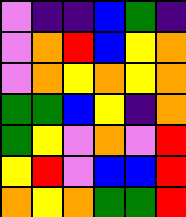[["violet", "indigo", "indigo", "blue", "green", "indigo"], ["violet", "orange", "red", "blue", "yellow", "orange"], ["violet", "orange", "yellow", "orange", "yellow", "orange"], ["green", "green", "blue", "yellow", "indigo", "orange"], ["green", "yellow", "violet", "orange", "violet", "red"], ["yellow", "red", "violet", "blue", "blue", "red"], ["orange", "yellow", "orange", "green", "green", "red"]]